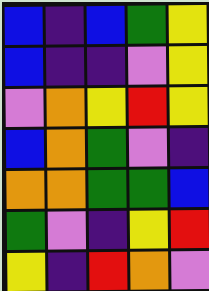[["blue", "indigo", "blue", "green", "yellow"], ["blue", "indigo", "indigo", "violet", "yellow"], ["violet", "orange", "yellow", "red", "yellow"], ["blue", "orange", "green", "violet", "indigo"], ["orange", "orange", "green", "green", "blue"], ["green", "violet", "indigo", "yellow", "red"], ["yellow", "indigo", "red", "orange", "violet"]]